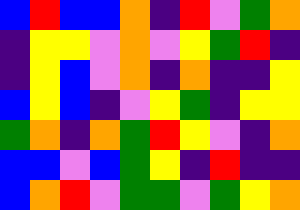[["blue", "red", "blue", "blue", "orange", "indigo", "red", "violet", "green", "orange"], ["indigo", "yellow", "yellow", "violet", "orange", "violet", "yellow", "green", "red", "indigo"], ["indigo", "yellow", "blue", "violet", "orange", "indigo", "orange", "indigo", "indigo", "yellow"], ["blue", "yellow", "blue", "indigo", "violet", "yellow", "green", "indigo", "yellow", "yellow"], ["green", "orange", "indigo", "orange", "green", "red", "yellow", "violet", "indigo", "orange"], ["blue", "blue", "violet", "blue", "green", "yellow", "indigo", "red", "indigo", "indigo"], ["blue", "orange", "red", "violet", "green", "green", "violet", "green", "yellow", "orange"]]